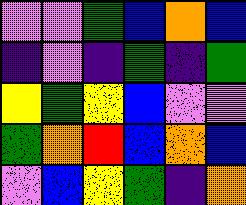[["violet", "violet", "green", "blue", "orange", "blue"], ["indigo", "violet", "indigo", "green", "indigo", "green"], ["yellow", "green", "yellow", "blue", "violet", "violet"], ["green", "orange", "red", "blue", "orange", "blue"], ["violet", "blue", "yellow", "green", "indigo", "orange"]]